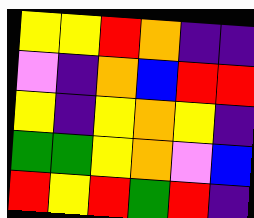[["yellow", "yellow", "red", "orange", "indigo", "indigo"], ["violet", "indigo", "orange", "blue", "red", "red"], ["yellow", "indigo", "yellow", "orange", "yellow", "indigo"], ["green", "green", "yellow", "orange", "violet", "blue"], ["red", "yellow", "red", "green", "red", "indigo"]]